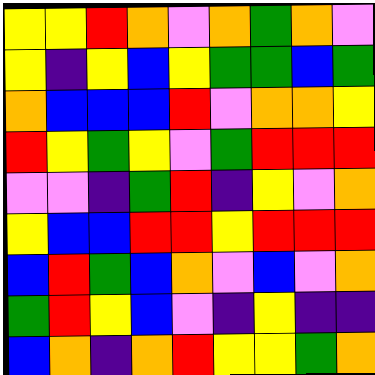[["yellow", "yellow", "red", "orange", "violet", "orange", "green", "orange", "violet"], ["yellow", "indigo", "yellow", "blue", "yellow", "green", "green", "blue", "green"], ["orange", "blue", "blue", "blue", "red", "violet", "orange", "orange", "yellow"], ["red", "yellow", "green", "yellow", "violet", "green", "red", "red", "red"], ["violet", "violet", "indigo", "green", "red", "indigo", "yellow", "violet", "orange"], ["yellow", "blue", "blue", "red", "red", "yellow", "red", "red", "red"], ["blue", "red", "green", "blue", "orange", "violet", "blue", "violet", "orange"], ["green", "red", "yellow", "blue", "violet", "indigo", "yellow", "indigo", "indigo"], ["blue", "orange", "indigo", "orange", "red", "yellow", "yellow", "green", "orange"]]